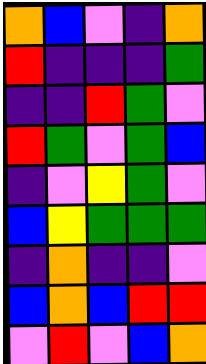[["orange", "blue", "violet", "indigo", "orange"], ["red", "indigo", "indigo", "indigo", "green"], ["indigo", "indigo", "red", "green", "violet"], ["red", "green", "violet", "green", "blue"], ["indigo", "violet", "yellow", "green", "violet"], ["blue", "yellow", "green", "green", "green"], ["indigo", "orange", "indigo", "indigo", "violet"], ["blue", "orange", "blue", "red", "red"], ["violet", "red", "violet", "blue", "orange"]]